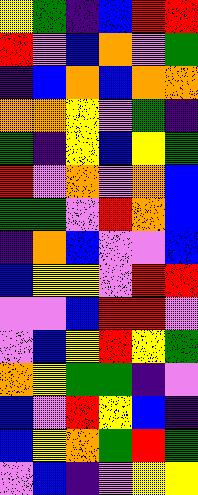[["yellow", "green", "indigo", "blue", "red", "red"], ["red", "violet", "blue", "orange", "violet", "green"], ["indigo", "blue", "orange", "blue", "orange", "orange"], ["orange", "orange", "yellow", "violet", "green", "indigo"], ["green", "indigo", "yellow", "blue", "yellow", "green"], ["red", "violet", "orange", "violet", "orange", "blue"], ["green", "green", "violet", "red", "orange", "blue"], ["indigo", "orange", "blue", "violet", "violet", "blue"], ["blue", "yellow", "yellow", "violet", "red", "red"], ["violet", "violet", "blue", "red", "red", "violet"], ["violet", "blue", "yellow", "red", "yellow", "green"], ["orange", "yellow", "green", "green", "indigo", "violet"], ["blue", "violet", "red", "yellow", "blue", "indigo"], ["blue", "yellow", "orange", "green", "red", "green"], ["violet", "blue", "indigo", "violet", "yellow", "yellow"]]